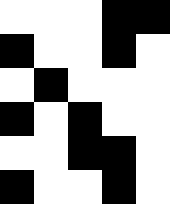[["white", "white", "white", "black", "black"], ["black", "white", "white", "black", "white"], ["white", "black", "white", "white", "white"], ["black", "white", "black", "white", "white"], ["white", "white", "black", "black", "white"], ["black", "white", "white", "black", "white"]]